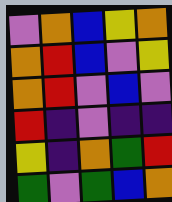[["violet", "orange", "blue", "yellow", "orange"], ["orange", "red", "blue", "violet", "yellow"], ["orange", "red", "violet", "blue", "violet"], ["red", "indigo", "violet", "indigo", "indigo"], ["yellow", "indigo", "orange", "green", "red"], ["green", "violet", "green", "blue", "orange"]]